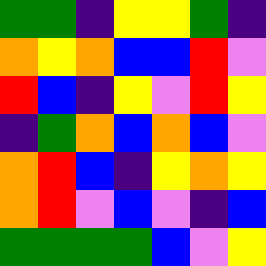[["green", "green", "indigo", "yellow", "yellow", "green", "indigo"], ["orange", "yellow", "orange", "blue", "blue", "red", "violet"], ["red", "blue", "indigo", "yellow", "violet", "red", "yellow"], ["indigo", "green", "orange", "blue", "orange", "blue", "violet"], ["orange", "red", "blue", "indigo", "yellow", "orange", "yellow"], ["orange", "red", "violet", "blue", "violet", "indigo", "blue"], ["green", "green", "green", "green", "blue", "violet", "yellow"]]